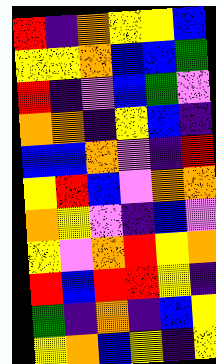[["red", "indigo", "orange", "yellow", "yellow", "blue"], ["yellow", "yellow", "orange", "blue", "blue", "green"], ["red", "indigo", "violet", "blue", "green", "violet"], ["orange", "orange", "indigo", "yellow", "blue", "indigo"], ["blue", "blue", "orange", "violet", "indigo", "red"], ["yellow", "red", "blue", "violet", "orange", "orange"], ["orange", "yellow", "violet", "indigo", "blue", "violet"], ["yellow", "violet", "orange", "red", "yellow", "orange"], ["red", "blue", "red", "red", "yellow", "indigo"], ["green", "indigo", "orange", "indigo", "blue", "yellow"], ["yellow", "orange", "blue", "yellow", "indigo", "yellow"]]